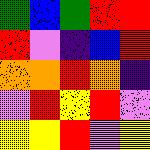[["green", "blue", "green", "red", "red"], ["red", "violet", "indigo", "blue", "red"], ["orange", "orange", "red", "orange", "indigo"], ["violet", "red", "yellow", "red", "violet"], ["yellow", "yellow", "red", "violet", "yellow"]]